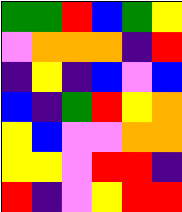[["green", "green", "red", "blue", "green", "yellow"], ["violet", "orange", "orange", "orange", "indigo", "red"], ["indigo", "yellow", "indigo", "blue", "violet", "blue"], ["blue", "indigo", "green", "red", "yellow", "orange"], ["yellow", "blue", "violet", "violet", "orange", "orange"], ["yellow", "yellow", "violet", "red", "red", "indigo"], ["red", "indigo", "violet", "yellow", "red", "red"]]